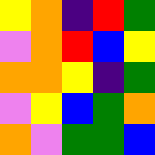[["yellow", "orange", "indigo", "red", "green"], ["violet", "orange", "red", "blue", "yellow"], ["orange", "orange", "yellow", "indigo", "green"], ["violet", "yellow", "blue", "green", "orange"], ["orange", "violet", "green", "green", "blue"]]